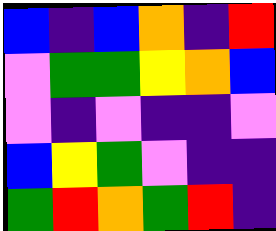[["blue", "indigo", "blue", "orange", "indigo", "red"], ["violet", "green", "green", "yellow", "orange", "blue"], ["violet", "indigo", "violet", "indigo", "indigo", "violet"], ["blue", "yellow", "green", "violet", "indigo", "indigo"], ["green", "red", "orange", "green", "red", "indigo"]]